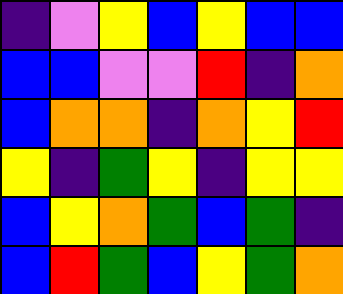[["indigo", "violet", "yellow", "blue", "yellow", "blue", "blue"], ["blue", "blue", "violet", "violet", "red", "indigo", "orange"], ["blue", "orange", "orange", "indigo", "orange", "yellow", "red"], ["yellow", "indigo", "green", "yellow", "indigo", "yellow", "yellow"], ["blue", "yellow", "orange", "green", "blue", "green", "indigo"], ["blue", "red", "green", "blue", "yellow", "green", "orange"]]